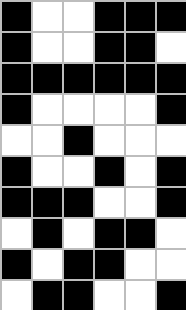[["black", "white", "white", "black", "black", "black"], ["black", "white", "white", "black", "black", "white"], ["black", "black", "black", "black", "black", "black"], ["black", "white", "white", "white", "white", "black"], ["white", "white", "black", "white", "white", "white"], ["black", "white", "white", "black", "white", "black"], ["black", "black", "black", "white", "white", "black"], ["white", "black", "white", "black", "black", "white"], ["black", "white", "black", "black", "white", "white"], ["white", "black", "black", "white", "white", "black"]]